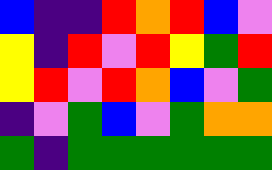[["blue", "indigo", "indigo", "red", "orange", "red", "blue", "violet"], ["yellow", "indigo", "red", "violet", "red", "yellow", "green", "red"], ["yellow", "red", "violet", "red", "orange", "blue", "violet", "green"], ["indigo", "violet", "green", "blue", "violet", "green", "orange", "orange"], ["green", "indigo", "green", "green", "green", "green", "green", "green"]]